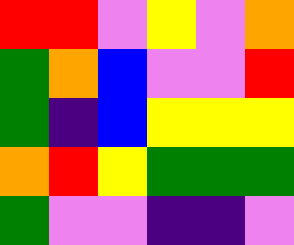[["red", "red", "violet", "yellow", "violet", "orange"], ["green", "orange", "blue", "violet", "violet", "red"], ["green", "indigo", "blue", "yellow", "yellow", "yellow"], ["orange", "red", "yellow", "green", "green", "green"], ["green", "violet", "violet", "indigo", "indigo", "violet"]]